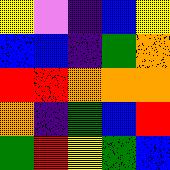[["yellow", "violet", "indigo", "blue", "yellow"], ["blue", "blue", "indigo", "green", "orange"], ["red", "red", "orange", "orange", "orange"], ["orange", "indigo", "green", "blue", "red"], ["green", "red", "yellow", "green", "blue"]]